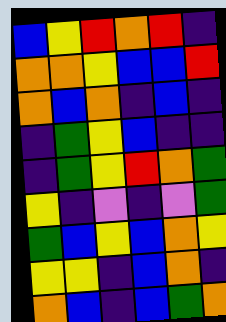[["blue", "yellow", "red", "orange", "red", "indigo"], ["orange", "orange", "yellow", "blue", "blue", "red"], ["orange", "blue", "orange", "indigo", "blue", "indigo"], ["indigo", "green", "yellow", "blue", "indigo", "indigo"], ["indigo", "green", "yellow", "red", "orange", "green"], ["yellow", "indigo", "violet", "indigo", "violet", "green"], ["green", "blue", "yellow", "blue", "orange", "yellow"], ["yellow", "yellow", "indigo", "blue", "orange", "indigo"], ["orange", "blue", "indigo", "blue", "green", "orange"]]